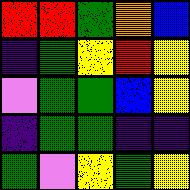[["red", "red", "green", "orange", "blue"], ["indigo", "green", "yellow", "red", "yellow"], ["violet", "green", "green", "blue", "yellow"], ["indigo", "green", "green", "indigo", "indigo"], ["green", "violet", "yellow", "green", "yellow"]]